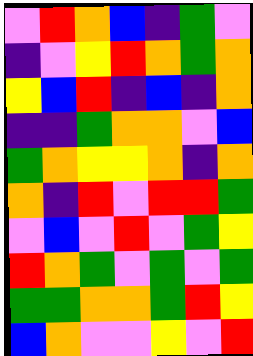[["violet", "red", "orange", "blue", "indigo", "green", "violet"], ["indigo", "violet", "yellow", "red", "orange", "green", "orange"], ["yellow", "blue", "red", "indigo", "blue", "indigo", "orange"], ["indigo", "indigo", "green", "orange", "orange", "violet", "blue"], ["green", "orange", "yellow", "yellow", "orange", "indigo", "orange"], ["orange", "indigo", "red", "violet", "red", "red", "green"], ["violet", "blue", "violet", "red", "violet", "green", "yellow"], ["red", "orange", "green", "violet", "green", "violet", "green"], ["green", "green", "orange", "orange", "green", "red", "yellow"], ["blue", "orange", "violet", "violet", "yellow", "violet", "red"]]